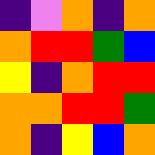[["indigo", "violet", "orange", "indigo", "orange"], ["orange", "red", "red", "green", "blue"], ["yellow", "indigo", "orange", "red", "red"], ["orange", "orange", "red", "red", "green"], ["orange", "indigo", "yellow", "blue", "orange"]]